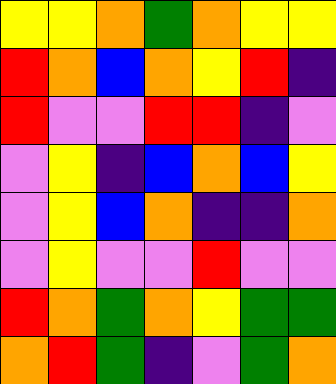[["yellow", "yellow", "orange", "green", "orange", "yellow", "yellow"], ["red", "orange", "blue", "orange", "yellow", "red", "indigo"], ["red", "violet", "violet", "red", "red", "indigo", "violet"], ["violet", "yellow", "indigo", "blue", "orange", "blue", "yellow"], ["violet", "yellow", "blue", "orange", "indigo", "indigo", "orange"], ["violet", "yellow", "violet", "violet", "red", "violet", "violet"], ["red", "orange", "green", "orange", "yellow", "green", "green"], ["orange", "red", "green", "indigo", "violet", "green", "orange"]]